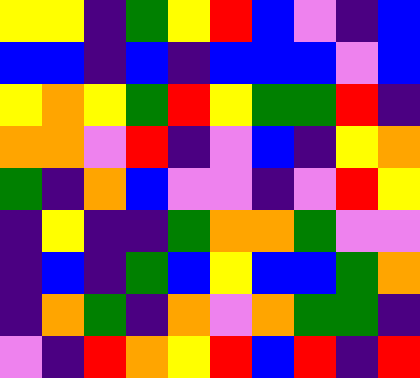[["yellow", "yellow", "indigo", "green", "yellow", "red", "blue", "violet", "indigo", "blue"], ["blue", "blue", "indigo", "blue", "indigo", "blue", "blue", "blue", "violet", "blue"], ["yellow", "orange", "yellow", "green", "red", "yellow", "green", "green", "red", "indigo"], ["orange", "orange", "violet", "red", "indigo", "violet", "blue", "indigo", "yellow", "orange"], ["green", "indigo", "orange", "blue", "violet", "violet", "indigo", "violet", "red", "yellow"], ["indigo", "yellow", "indigo", "indigo", "green", "orange", "orange", "green", "violet", "violet"], ["indigo", "blue", "indigo", "green", "blue", "yellow", "blue", "blue", "green", "orange"], ["indigo", "orange", "green", "indigo", "orange", "violet", "orange", "green", "green", "indigo"], ["violet", "indigo", "red", "orange", "yellow", "red", "blue", "red", "indigo", "red"]]